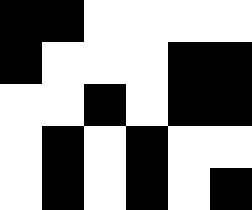[["black", "black", "white", "white", "white", "white"], ["black", "white", "white", "white", "black", "black"], ["white", "white", "black", "white", "black", "black"], ["white", "black", "white", "black", "white", "white"], ["white", "black", "white", "black", "white", "black"]]